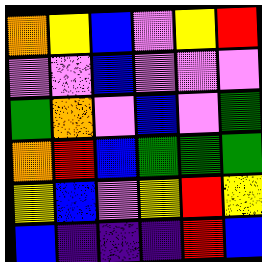[["orange", "yellow", "blue", "violet", "yellow", "red"], ["violet", "violet", "blue", "violet", "violet", "violet"], ["green", "orange", "violet", "blue", "violet", "green"], ["orange", "red", "blue", "green", "green", "green"], ["yellow", "blue", "violet", "yellow", "red", "yellow"], ["blue", "indigo", "indigo", "indigo", "red", "blue"]]